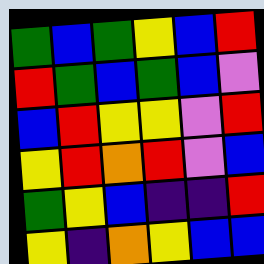[["green", "blue", "green", "yellow", "blue", "red"], ["red", "green", "blue", "green", "blue", "violet"], ["blue", "red", "yellow", "yellow", "violet", "red"], ["yellow", "red", "orange", "red", "violet", "blue"], ["green", "yellow", "blue", "indigo", "indigo", "red"], ["yellow", "indigo", "orange", "yellow", "blue", "blue"]]